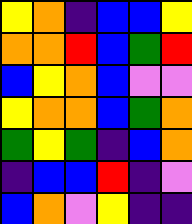[["yellow", "orange", "indigo", "blue", "blue", "yellow"], ["orange", "orange", "red", "blue", "green", "red"], ["blue", "yellow", "orange", "blue", "violet", "violet"], ["yellow", "orange", "orange", "blue", "green", "orange"], ["green", "yellow", "green", "indigo", "blue", "orange"], ["indigo", "blue", "blue", "red", "indigo", "violet"], ["blue", "orange", "violet", "yellow", "indigo", "indigo"]]